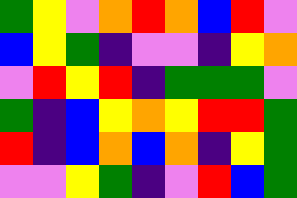[["green", "yellow", "violet", "orange", "red", "orange", "blue", "red", "violet"], ["blue", "yellow", "green", "indigo", "violet", "violet", "indigo", "yellow", "orange"], ["violet", "red", "yellow", "red", "indigo", "green", "green", "green", "violet"], ["green", "indigo", "blue", "yellow", "orange", "yellow", "red", "red", "green"], ["red", "indigo", "blue", "orange", "blue", "orange", "indigo", "yellow", "green"], ["violet", "violet", "yellow", "green", "indigo", "violet", "red", "blue", "green"]]